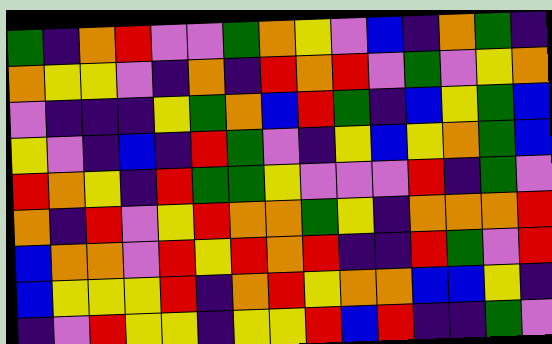[["green", "indigo", "orange", "red", "violet", "violet", "green", "orange", "yellow", "violet", "blue", "indigo", "orange", "green", "indigo"], ["orange", "yellow", "yellow", "violet", "indigo", "orange", "indigo", "red", "orange", "red", "violet", "green", "violet", "yellow", "orange"], ["violet", "indigo", "indigo", "indigo", "yellow", "green", "orange", "blue", "red", "green", "indigo", "blue", "yellow", "green", "blue"], ["yellow", "violet", "indigo", "blue", "indigo", "red", "green", "violet", "indigo", "yellow", "blue", "yellow", "orange", "green", "blue"], ["red", "orange", "yellow", "indigo", "red", "green", "green", "yellow", "violet", "violet", "violet", "red", "indigo", "green", "violet"], ["orange", "indigo", "red", "violet", "yellow", "red", "orange", "orange", "green", "yellow", "indigo", "orange", "orange", "orange", "red"], ["blue", "orange", "orange", "violet", "red", "yellow", "red", "orange", "red", "indigo", "indigo", "red", "green", "violet", "red"], ["blue", "yellow", "yellow", "yellow", "red", "indigo", "orange", "red", "yellow", "orange", "orange", "blue", "blue", "yellow", "indigo"], ["indigo", "violet", "red", "yellow", "yellow", "indigo", "yellow", "yellow", "red", "blue", "red", "indigo", "indigo", "green", "violet"]]